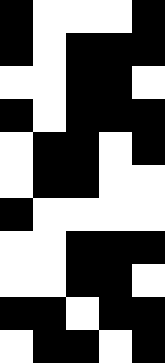[["black", "white", "white", "white", "black"], ["black", "white", "black", "black", "black"], ["white", "white", "black", "black", "white"], ["black", "white", "black", "black", "black"], ["white", "black", "black", "white", "black"], ["white", "black", "black", "white", "white"], ["black", "white", "white", "white", "white"], ["white", "white", "black", "black", "black"], ["white", "white", "black", "black", "white"], ["black", "black", "white", "black", "black"], ["white", "black", "black", "white", "black"]]